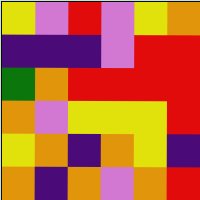[["yellow", "violet", "red", "violet", "yellow", "orange"], ["indigo", "indigo", "indigo", "violet", "red", "red"], ["green", "orange", "red", "red", "red", "red"], ["orange", "violet", "yellow", "yellow", "yellow", "red"], ["yellow", "orange", "indigo", "orange", "yellow", "indigo"], ["orange", "indigo", "orange", "violet", "orange", "red"]]